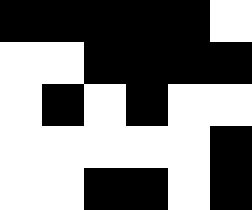[["black", "black", "black", "black", "black", "white"], ["white", "white", "black", "black", "black", "black"], ["white", "black", "white", "black", "white", "white"], ["white", "white", "white", "white", "white", "black"], ["white", "white", "black", "black", "white", "black"]]